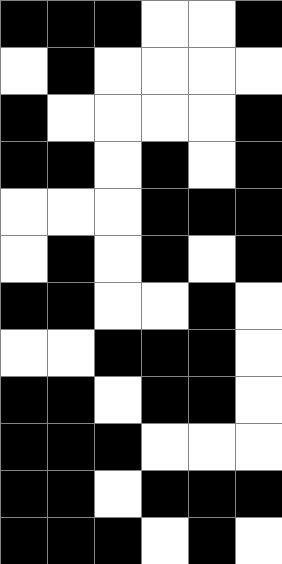[["black", "black", "black", "white", "white", "black"], ["white", "black", "white", "white", "white", "white"], ["black", "white", "white", "white", "white", "black"], ["black", "black", "white", "black", "white", "black"], ["white", "white", "white", "black", "black", "black"], ["white", "black", "white", "black", "white", "black"], ["black", "black", "white", "white", "black", "white"], ["white", "white", "black", "black", "black", "white"], ["black", "black", "white", "black", "black", "white"], ["black", "black", "black", "white", "white", "white"], ["black", "black", "white", "black", "black", "black"], ["black", "black", "black", "white", "black", "white"]]